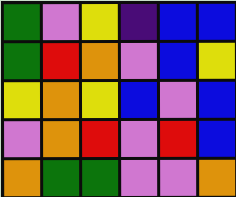[["green", "violet", "yellow", "indigo", "blue", "blue"], ["green", "red", "orange", "violet", "blue", "yellow"], ["yellow", "orange", "yellow", "blue", "violet", "blue"], ["violet", "orange", "red", "violet", "red", "blue"], ["orange", "green", "green", "violet", "violet", "orange"]]